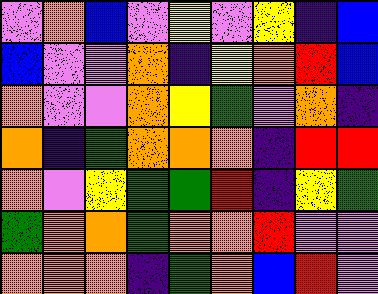[["violet", "orange", "blue", "violet", "yellow", "violet", "yellow", "indigo", "blue"], ["blue", "violet", "violet", "orange", "indigo", "yellow", "orange", "red", "blue"], ["orange", "violet", "violet", "orange", "yellow", "green", "violet", "orange", "indigo"], ["orange", "indigo", "green", "orange", "orange", "orange", "indigo", "red", "red"], ["orange", "violet", "yellow", "green", "green", "red", "indigo", "yellow", "green"], ["green", "orange", "orange", "green", "orange", "orange", "red", "violet", "violet"], ["orange", "orange", "orange", "indigo", "green", "orange", "blue", "red", "violet"]]